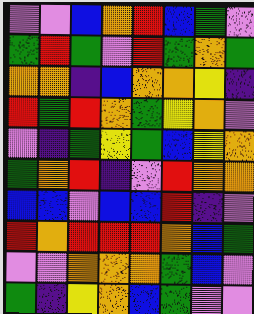[["violet", "violet", "blue", "orange", "red", "blue", "green", "violet"], ["green", "red", "green", "violet", "red", "green", "orange", "green"], ["orange", "orange", "indigo", "blue", "orange", "orange", "yellow", "indigo"], ["red", "green", "red", "orange", "green", "yellow", "orange", "violet"], ["violet", "indigo", "green", "yellow", "green", "blue", "yellow", "orange"], ["green", "orange", "red", "indigo", "violet", "red", "orange", "orange"], ["blue", "blue", "violet", "blue", "blue", "red", "indigo", "violet"], ["red", "orange", "red", "red", "red", "orange", "blue", "green"], ["violet", "violet", "orange", "orange", "orange", "green", "blue", "violet"], ["green", "indigo", "yellow", "orange", "blue", "green", "violet", "violet"]]